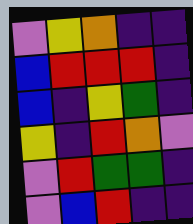[["violet", "yellow", "orange", "indigo", "indigo"], ["blue", "red", "red", "red", "indigo"], ["blue", "indigo", "yellow", "green", "indigo"], ["yellow", "indigo", "red", "orange", "violet"], ["violet", "red", "green", "green", "indigo"], ["violet", "blue", "red", "indigo", "indigo"]]